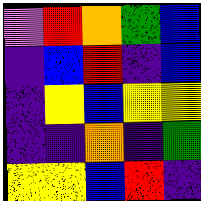[["violet", "red", "orange", "green", "blue"], ["indigo", "blue", "red", "indigo", "blue"], ["indigo", "yellow", "blue", "yellow", "yellow"], ["indigo", "indigo", "orange", "indigo", "green"], ["yellow", "yellow", "blue", "red", "indigo"]]